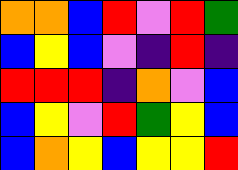[["orange", "orange", "blue", "red", "violet", "red", "green"], ["blue", "yellow", "blue", "violet", "indigo", "red", "indigo"], ["red", "red", "red", "indigo", "orange", "violet", "blue"], ["blue", "yellow", "violet", "red", "green", "yellow", "blue"], ["blue", "orange", "yellow", "blue", "yellow", "yellow", "red"]]